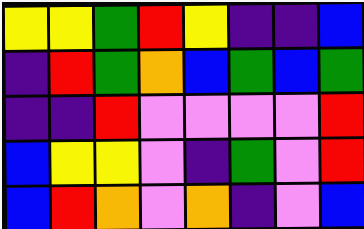[["yellow", "yellow", "green", "red", "yellow", "indigo", "indigo", "blue"], ["indigo", "red", "green", "orange", "blue", "green", "blue", "green"], ["indigo", "indigo", "red", "violet", "violet", "violet", "violet", "red"], ["blue", "yellow", "yellow", "violet", "indigo", "green", "violet", "red"], ["blue", "red", "orange", "violet", "orange", "indigo", "violet", "blue"]]